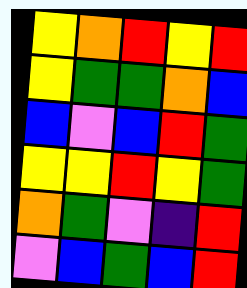[["yellow", "orange", "red", "yellow", "red"], ["yellow", "green", "green", "orange", "blue"], ["blue", "violet", "blue", "red", "green"], ["yellow", "yellow", "red", "yellow", "green"], ["orange", "green", "violet", "indigo", "red"], ["violet", "blue", "green", "blue", "red"]]